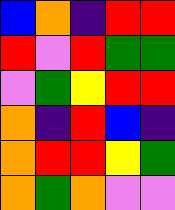[["blue", "orange", "indigo", "red", "red"], ["red", "violet", "red", "green", "green"], ["violet", "green", "yellow", "red", "red"], ["orange", "indigo", "red", "blue", "indigo"], ["orange", "red", "red", "yellow", "green"], ["orange", "green", "orange", "violet", "violet"]]